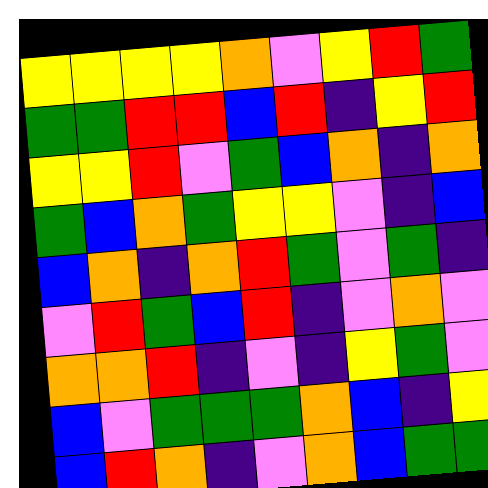[["yellow", "yellow", "yellow", "yellow", "orange", "violet", "yellow", "red", "green"], ["green", "green", "red", "red", "blue", "red", "indigo", "yellow", "red"], ["yellow", "yellow", "red", "violet", "green", "blue", "orange", "indigo", "orange"], ["green", "blue", "orange", "green", "yellow", "yellow", "violet", "indigo", "blue"], ["blue", "orange", "indigo", "orange", "red", "green", "violet", "green", "indigo"], ["violet", "red", "green", "blue", "red", "indigo", "violet", "orange", "violet"], ["orange", "orange", "red", "indigo", "violet", "indigo", "yellow", "green", "violet"], ["blue", "violet", "green", "green", "green", "orange", "blue", "indigo", "yellow"], ["blue", "red", "orange", "indigo", "violet", "orange", "blue", "green", "green"]]